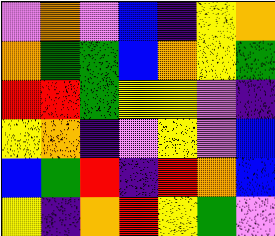[["violet", "orange", "violet", "blue", "indigo", "yellow", "orange"], ["orange", "green", "green", "blue", "orange", "yellow", "green"], ["red", "red", "green", "yellow", "yellow", "violet", "indigo"], ["yellow", "orange", "indigo", "violet", "yellow", "violet", "blue"], ["blue", "green", "red", "indigo", "red", "orange", "blue"], ["yellow", "indigo", "orange", "red", "yellow", "green", "violet"]]